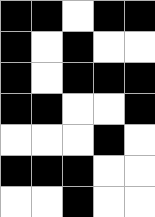[["black", "black", "white", "black", "black"], ["black", "white", "black", "white", "white"], ["black", "white", "black", "black", "black"], ["black", "black", "white", "white", "black"], ["white", "white", "white", "black", "white"], ["black", "black", "black", "white", "white"], ["white", "white", "black", "white", "white"]]